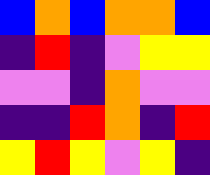[["blue", "orange", "blue", "orange", "orange", "blue"], ["indigo", "red", "indigo", "violet", "yellow", "yellow"], ["violet", "violet", "indigo", "orange", "violet", "violet"], ["indigo", "indigo", "red", "orange", "indigo", "red"], ["yellow", "red", "yellow", "violet", "yellow", "indigo"]]